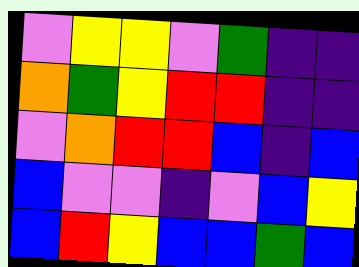[["violet", "yellow", "yellow", "violet", "green", "indigo", "indigo"], ["orange", "green", "yellow", "red", "red", "indigo", "indigo"], ["violet", "orange", "red", "red", "blue", "indigo", "blue"], ["blue", "violet", "violet", "indigo", "violet", "blue", "yellow"], ["blue", "red", "yellow", "blue", "blue", "green", "blue"]]